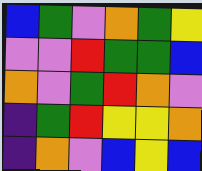[["blue", "green", "violet", "orange", "green", "yellow"], ["violet", "violet", "red", "green", "green", "blue"], ["orange", "violet", "green", "red", "orange", "violet"], ["indigo", "green", "red", "yellow", "yellow", "orange"], ["indigo", "orange", "violet", "blue", "yellow", "blue"]]